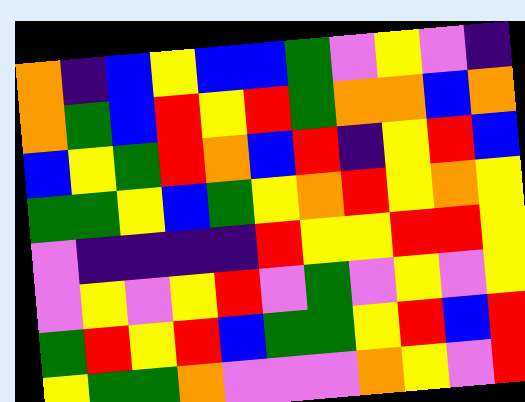[["orange", "indigo", "blue", "yellow", "blue", "blue", "green", "violet", "yellow", "violet", "indigo"], ["orange", "green", "blue", "red", "yellow", "red", "green", "orange", "orange", "blue", "orange"], ["blue", "yellow", "green", "red", "orange", "blue", "red", "indigo", "yellow", "red", "blue"], ["green", "green", "yellow", "blue", "green", "yellow", "orange", "red", "yellow", "orange", "yellow"], ["violet", "indigo", "indigo", "indigo", "indigo", "red", "yellow", "yellow", "red", "red", "yellow"], ["violet", "yellow", "violet", "yellow", "red", "violet", "green", "violet", "yellow", "violet", "yellow"], ["green", "red", "yellow", "red", "blue", "green", "green", "yellow", "red", "blue", "red"], ["yellow", "green", "green", "orange", "violet", "violet", "violet", "orange", "yellow", "violet", "red"]]